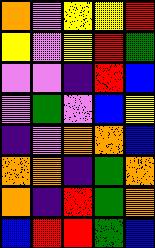[["orange", "violet", "yellow", "yellow", "red"], ["yellow", "violet", "yellow", "red", "green"], ["violet", "violet", "indigo", "red", "blue"], ["violet", "green", "violet", "blue", "yellow"], ["indigo", "violet", "orange", "orange", "blue"], ["orange", "orange", "indigo", "green", "orange"], ["orange", "indigo", "red", "green", "orange"], ["blue", "red", "red", "green", "blue"]]